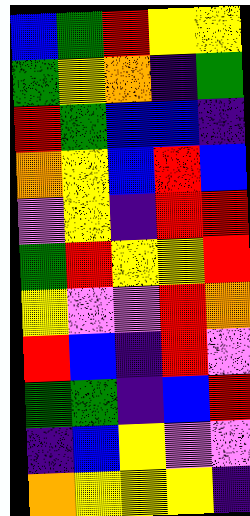[["blue", "green", "red", "yellow", "yellow"], ["green", "yellow", "orange", "indigo", "green"], ["red", "green", "blue", "blue", "indigo"], ["orange", "yellow", "blue", "red", "blue"], ["violet", "yellow", "indigo", "red", "red"], ["green", "red", "yellow", "yellow", "red"], ["yellow", "violet", "violet", "red", "orange"], ["red", "blue", "indigo", "red", "violet"], ["green", "green", "indigo", "blue", "red"], ["indigo", "blue", "yellow", "violet", "violet"], ["orange", "yellow", "yellow", "yellow", "indigo"]]